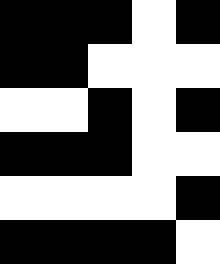[["black", "black", "black", "white", "black"], ["black", "black", "white", "white", "white"], ["white", "white", "black", "white", "black"], ["black", "black", "black", "white", "white"], ["white", "white", "white", "white", "black"], ["black", "black", "black", "black", "white"]]